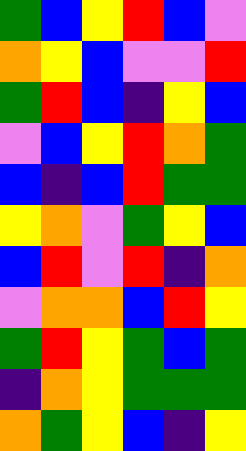[["green", "blue", "yellow", "red", "blue", "violet"], ["orange", "yellow", "blue", "violet", "violet", "red"], ["green", "red", "blue", "indigo", "yellow", "blue"], ["violet", "blue", "yellow", "red", "orange", "green"], ["blue", "indigo", "blue", "red", "green", "green"], ["yellow", "orange", "violet", "green", "yellow", "blue"], ["blue", "red", "violet", "red", "indigo", "orange"], ["violet", "orange", "orange", "blue", "red", "yellow"], ["green", "red", "yellow", "green", "blue", "green"], ["indigo", "orange", "yellow", "green", "green", "green"], ["orange", "green", "yellow", "blue", "indigo", "yellow"]]